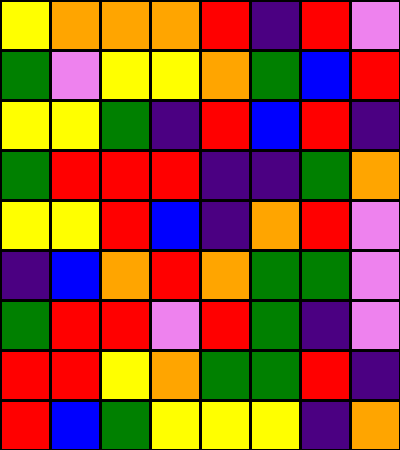[["yellow", "orange", "orange", "orange", "red", "indigo", "red", "violet"], ["green", "violet", "yellow", "yellow", "orange", "green", "blue", "red"], ["yellow", "yellow", "green", "indigo", "red", "blue", "red", "indigo"], ["green", "red", "red", "red", "indigo", "indigo", "green", "orange"], ["yellow", "yellow", "red", "blue", "indigo", "orange", "red", "violet"], ["indigo", "blue", "orange", "red", "orange", "green", "green", "violet"], ["green", "red", "red", "violet", "red", "green", "indigo", "violet"], ["red", "red", "yellow", "orange", "green", "green", "red", "indigo"], ["red", "blue", "green", "yellow", "yellow", "yellow", "indigo", "orange"]]